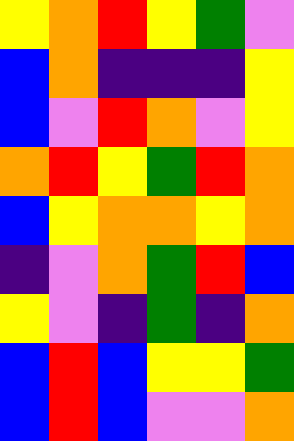[["yellow", "orange", "red", "yellow", "green", "violet"], ["blue", "orange", "indigo", "indigo", "indigo", "yellow"], ["blue", "violet", "red", "orange", "violet", "yellow"], ["orange", "red", "yellow", "green", "red", "orange"], ["blue", "yellow", "orange", "orange", "yellow", "orange"], ["indigo", "violet", "orange", "green", "red", "blue"], ["yellow", "violet", "indigo", "green", "indigo", "orange"], ["blue", "red", "blue", "yellow", "yellow", "green"], ["blue", "red", "blue", "violet", "violet", "orange"]]